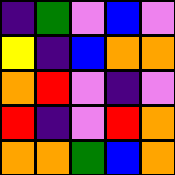[["indigo", "green", "violet", "blue", "violet"], ["yellow", "indigo", "blue", "orange", "orange"], ["orange", "red", "violet", "indigo", "violet"], ["red", "indigo", "violet", "red", "orange"], ["orange", "orange", "green", "blue", "orange"]]